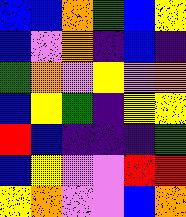[["blue", "blue", "orange", "green", "blue", "yellow"], ["blue", "violet", "orange", "indigo", "blue", "indigo"], ["green", "orange", "violet", "yellow", "violet", "orange"], ["blue", "yellow", "green", "indigo", "yellow", "yellow"], ["red", "blue", "indigo", "indigo", "indigo", "green"], ["blue", "yellow", "violet", "violet", "red", "red"], ["yellow", "orange", "violet", "violet", "blue", "orange"]]